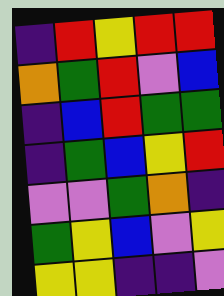[["indigo", "red", "yellow", "red", "red"], ["orange", "green", "red", "violet", "blue"], ["indigo", "blue", "red", "green", "green"], ["indigo", "green", "blue", "yellow", "red"], ["violet", "violet", "green", "orange", "indigo"], ["green", "yellow", "blue", "violet", "yellow"], ["yellow", "yellow", "indigo", "indigo", "violet"]]